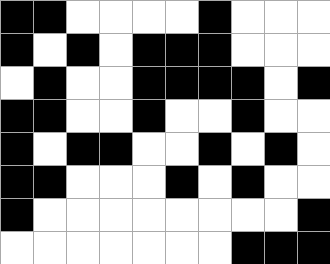[["black", "black", "white", "white", "white", "white", "black", "white", "white", "white"], ["black", "white", "black", "white", "black", "black", "black", "white", "white", "white"], ["white", "black", "white", "white", "black", "black", "black", "black", "white", "black"], ["black", "black", "white", "white", "black", "white", "white", "black", "white", "white"], ["black", "white", "black", "black", "white", "white", "black", "white", "black", "white"], ["black", "black", "white", "white", "white", "black", "white", "black", "white", "white"], ["black", "white", "white", "white", "white", "white", "white", "white", "white", "black"], ["white", "white", "white", "white", "white", "white", "white", "black", "black", "black"]]